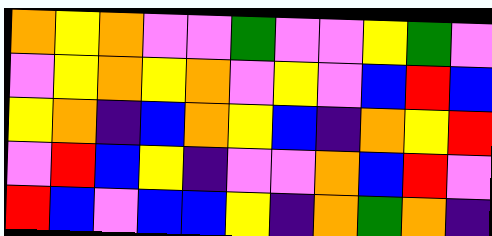[["orange", "yellow", "orange", "violet", "violet", "green", "violet", "violet", "yellow", "green", "violet"], ["violet", "yellow", "orange", "yellow", "orange", "violet", "yellow", "violet", "blue", "red", "blue"], ["yellow", "orange", "indigo", "blue", "orange", "yellow", "blue", "indigo", "orange", "yellow", "red"], ["violet", "red", "blue", "yellow", "indigo", "violet", "violet", "orange", "blue", "red", "violet"], ["red", "blue", "violet", "blue", "blue", "yellow", "indigo", "orange", "green", "orange", "indigo"]]